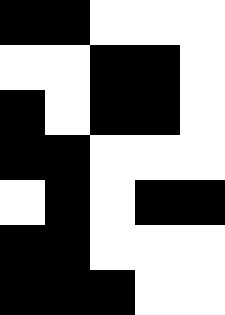[["black", "black", "white", "white", "white"], ["white", "white", "black", "black", "white"], ["black", "white", "black", "black", "white"], ["black", "black", "white", "white", "white"], ["white", "black", "white", "black", "black"], ["black", "black", "white", "white", "white"], ["black", "black", "black", "white", "white"]]